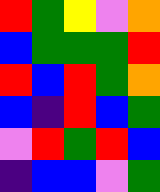[["red", "green", "yellow", "violet", "orange"], ["blue", "green", "green", "green", "red"], ["red", "blue", "red", "green", "orange"], ["blue", "indigo", "red", "blue", "green"], ["violet", "red", "green", "red", "blue"], ["indigo", "blue", "blue", "violet", "green"]]